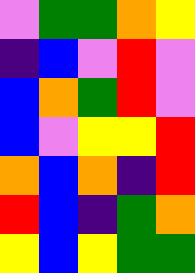[["violet", "green", "green", "orange", "yellow"], ["indigo", "blue", "violet", "red", "violet"], ["blue", "orange", "green", "red", "violet"], ["blue", "violet", "yellow", "yellow", "red"], ["orange", "blue", "orange", "indigo", "red"], ["red", "blue", "indigo", "green", "orange"], ["yellow", "blue", "yellow", "green", "green"]]